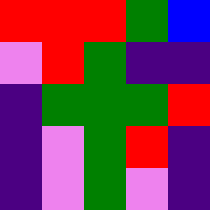[["red", "red", "red", "green", "blue"], ["violet", "red", "green", "indigo", "indigo"], ["indigo", "green", "green", "green", "red"], ["indigo", "violet", "green", "red", "indigo"], ["indigo", "violet", "green", "violet", "indigo"]]